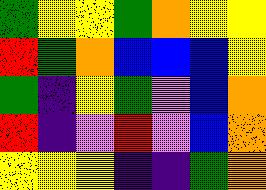[["green", "yellow", "yellow", "green", "orange", "yellow", "yellow"], ["red", "green", "orange", "blue", "blue", "blue", "yellow"], ["green", "indigo", "yellow", "green", "violet", "blue", "orange"], ["red", "indigo", "violet", "red", "violet", "blue", "orange"], ["yellow", "yellow", "yellow", "indigo", "indigo", "green", "orange"]]